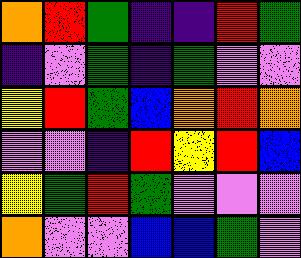[["orange", "red", "green", "indigo", "indigo", "red", "green"], ["indigo", "violet", "green", "indigo", "green", "violet", "violet"], ["yellow", "red", "green", "blue", "orange", "red", "orange"], ["violet", "violet", "indigo", "red", "yellow", "red", "blue"], ["yellow", "green", "red", "green", "violet", "violet", "violet"], ["orange", "violet", "violet", "blue", "blue", "green", "violet"]]